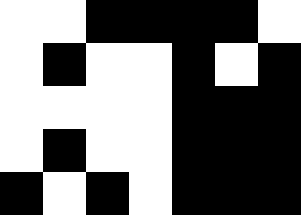[["white", "white", "black", "black", "black", "black", "white"], ["white", "black", "white", "white", "black", "white", "black"], ["white", "white", "white", "white", "black", "black", "black"], ["white", "black", "white", "white", "black", "black", "black"], ["black", "white", "black", "white", "black", "black", "black"]]